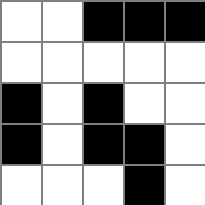[["white", "white", "black", "black", "black"], ["white", "white", "white", "white", "white"], ["black", "white", "black", "white", "white"], ["black", "white", "black", "black", "white"], ["white", "white", "white", "black", "white"]]